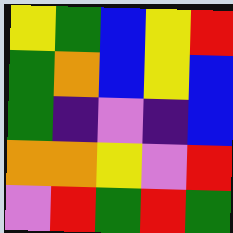[["yellow", "green", "blue", "yellow", "red"], ["green", "orange", "blue", "yellow", "blue"], ["green", "indigo", "violet", "indigo", "blue"], ["orange", "orange", "yellow", "violet", "red"], ["violet", "red", "green", "red", "green"]]